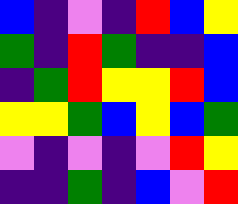[["blue", "indigo", "violet", "indigo", "red", "blue", "yellow"], ["green", "indigo", "red", "green", "indigo", "indigo", "blue"], ["indigo", "green", "red", "yellow", "yellow", "red", "blue"], ["yellow", "yellow", "green", "blue", "yellow", "blue", "green"], ["violet", "indigo", "violet", "indigo", "violet", "red", "yellow"], ["indigo", "indigo", "green", "indigo", "blue", "violet", "red"]]